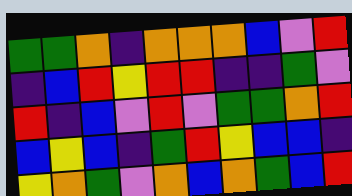[["green", "green", "orange", "indigo", "orange", "orange", "orange", "blue", "violet", "red"], ["indigo", "blue", "red", "yellow", "red", "red", "indigo", "indigo", "green", "violet"], ["red", "indigo", "blue", "violet", "red", "violet", "green", "green", "orange", "red"], ["blue", "yellow", "blue", "indigo", "green", "red", "yellow", "blue", "blue", "indigo"], ["yellow", "orange", "green", "violet", "orange", "blue", "orange", "green", "blue", "red"]]